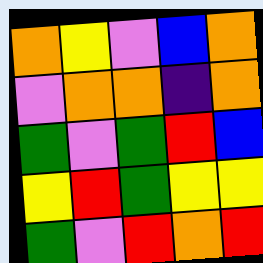[["orange", "yellow", "violet", "blue", "orange"], ["violet", "orange", "orange", "indigo", "orange"], ["green", "violet", "green", "red", "blue"], ["yellow", "red", "green", "yellow", "yellow"], ["green", "violet", "red", "orange", "red"]]